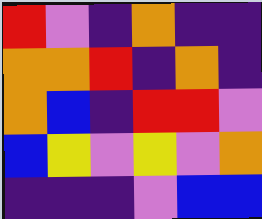[["red", "violet", "indigo", "orange", "indigo", "indigo"], ["orange", "orange", "red", "indigo", "orange", "indigo"], ["orange", "blue", "indigo", "red", "red", "violet"], ["blue", "yellow", "violet", "yellow", "violet", "orange"], ["indigo", "indigo", "indigo", "violet", "blue", "blue"]]